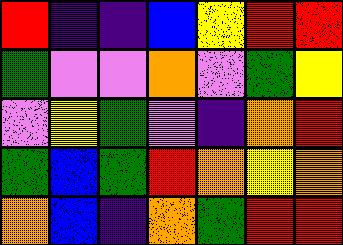[["red", "indigo", "indigo", "blue", "yellow", "red", "red"], ["green", "violet", "violet", "orange", "violet", "green", "yellow"], ["violet", "yellow", "green", "violet", "indigo", "orange", "red"], ["green", "blue", "green", "red", "orange", "yellow", "orange"], ["orange", "blue", "indigo", "orange", "green", "red", "red"]]